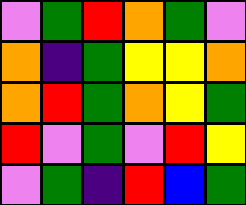[["violet", "green", "red", "orange", "green", "violet"], ["orange", "indigo", "green", "yellow", "yellow", "orange"], ["orange", "red", "green", "orange", "yellow", "green"], ["red", "violet", "green", "violet", "red", "yellow"], ["violet", "green", "indigo", "red", "blue", "green"]]